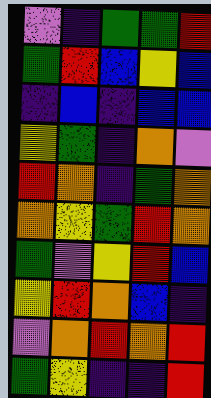[["violet", "indigo", "green", "green", "red"], ["green", "red", "blue", "yellow", "blue"], ["indigo", "blue", "indigo", "blue", "blue"], ["yellow", "green", "indigo", "orange", "violet"], ["red", "orange", "indigo", "green", "orange"], ["orange", "yellow", "green", "red", "orange"], ["green", "violet", "yellow", "red", "blue"], ["yellow", "red", "orange", "blue", "indigo"], ["violet", "orange", "red", "orange", "red"], ["green", "yellow", "indigo", "indigo", "red"]]